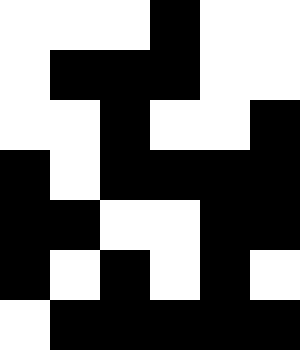[["white", "white", "white", "black", "white", "white"], ["white", "black", "black", "black", "white", "white"], ["white", "white", "black", "white", "white", "black"], ["black", "white", "black", "black", "black", "black"], ["black", "black", "white", "white", "black", "black"], ["black", "white", "black", "white", "black", "white"], ["white", "black", "black", "black", "black", "black"]]